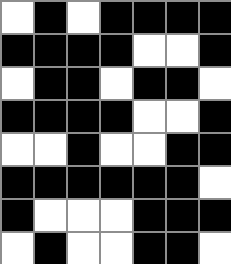[["white", "black", "white", "black", "black", "black", "black"], ["black", "black", "black", "black", "white", "white", "black"], ["white", "black", "black", "white", "black", "black", "white"], ["black", "black", "black", "black", "white", "white", "black"], ["white", "white", "black", "white", "white", "black", "black"], ["black", "black", "black", "black", "black", "black", "white"], ["black", "white", "white", "white", "black", "black", "black"], ["white", "black", "white", "white", "black", "black", "white"]]